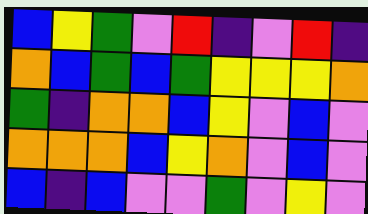[["blue", "yellow", "green", "violet", "red", "indigo", "violet", "red", "indigo"], ["orange", "blue", "green", "blue", "green", "yellow", "yellow", "yellow", "orange"], ["green", "indigo", "orange", "orange", "blue", "yellow", "violet", "blue", "violet"], ["orange", "orange", "orange", "blue", "yellow", "orange", "violet", "blue", "violet"], ["blue", "indigo", "blue", "violet", "violet", "green", "violet", "yellow", "violet"]]